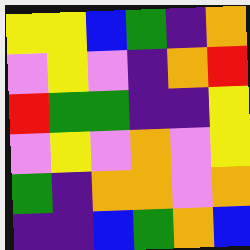[["yellow", "yellow", "blue", "green", "indigo", "orange"], ["violet", "yellow", "violet", "indigo", "orange", "red"], ["red", "green", "green", "indigo", "indigo", "yellow"], ["violet", "yellow", "violet", "orange", "violet", "yellow"], ["green", "indigo", "orange", "orange", "violet", "orange"], ["indigo", "indigo", "blue", "green", "orange", "blue"]]